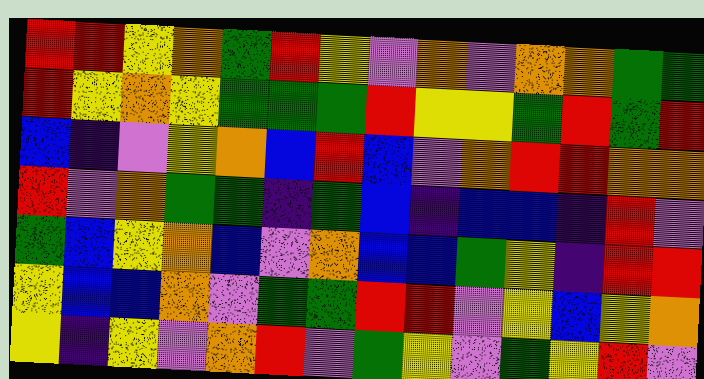[["red", "red", "yellow", "orange", "green", "red", "yellow", "violet", "orange", "violet", "orange", "orange", "green", "green"], ["red", "yellow", "orange", "yellow", "green", "green", "green", "red", "yellow", "yellow", "green", "red", "green", "red"], ["blue", "indigo", "violet", "yellow", "orange", "blue", "red", "blue", "violet", "orange", "red", "red", "orange", "orange"], ["red", "violet", "orange", "green", "green", "indigo", "green", "blue", "indigo", "blue", "blue", "indigo", "red", "violet"], ["green", "blue", "yellow", "orange", "blue", "violet", "orange", "blue", "blue", "green", "yellow", "indigo", "red", "red"], ["yellow", "blue", "blue", "orange", "violet", "green", "green", "red", "red", "violet", "yellow", "blue", "yellow", "orange"], ["yellow", "indigo", "yellow", "violet", "orange", "red", "violet", "green", "yellow", "violet", "green", "yellow", "red", "violet"]]